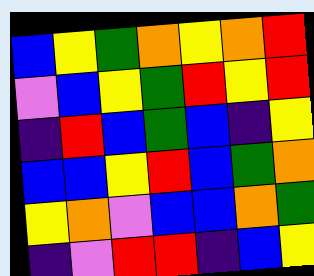[["blue", "yellow", "green", "orange", "yellow", "orange", "red"], ["violet", "blue", "yellow", "green", "red", "yellow", "red"], ["indigo", "red", "blue", "green", "blue", "indigo", "yellow"], ["blue", "blue", "yellow", "red", "blue", "green", "orange"], ["yellow", "orange", "violet", "blue", "blue", "orange", "green"], ["indigo", "violet", "red", "red", "indigo", "blue", "yellow"]]